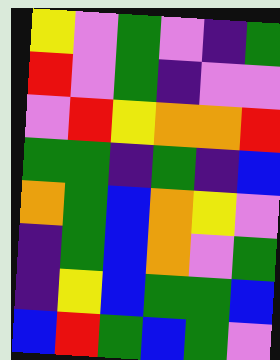[["yellow", "violet", "green", "violet", "indigo", "green"], ["red", "violet", "green", "indigo", "violet", "violet"], ["violet", "red", "yellow", "orange", "orange", "red"], ["green", "green", "indigo", "green", "indigo", "blue"], ["orange", "green", "blue", "orange", "yellow", "violet"], ["indigo", "green", "blue", "orange", "violet", "green"], ["indigo", "yellow", "blue", "green", "green", "blue"], ["blue", "red", "green", "blue", "green", "violet"]]